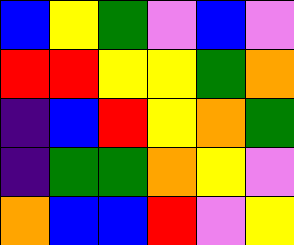[["blue", "yellow", "green", "violet", "blue", "violet"], ["red", "red", "yellow", "yellow", "green", "orange"], ["indigo", "blue", "red", "yellow", "orange", "green"], ["indigo", "green", "green", "orange", "yellow", "violet"], ["orange", "blue", "blue", "red", "violet", "yellow"]]